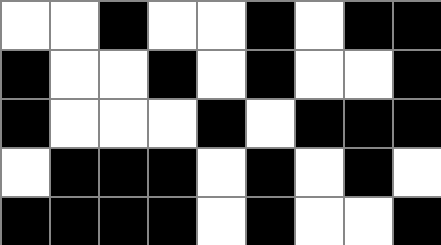[["white", "white", "black", "white", "white", "black", "white", "black", "black"], ["black", "white", "white", "black", "white", "black", "white", "white", "black"], ["black", "white", "white", "white", "black", "white", "black", "black", "black"], ["white", "black", "black", "black", "white", "black", "white", "black", "white"], ["black", "black", "black", "black", "white", "black", "white", "white", "black"]]